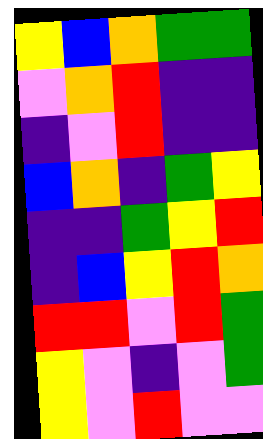[["yellow", "blue", "orange", "green", "green"], ["violet", "orange", "red", "indigo", "indigo"], ["indigo", "violet", "red", "indigo", "indigo"], ["blue", "orange", "indigo", "green", "yellow"], ["indigo", "indigo", "green", "yellow", "red"], ["indigo", "blue", "yellow", "red", "orange"], ["red", "red", "violet", "red", "green"], ["yellow", "violet", "indigo", "violet", "green"], ["yellow", "violet", "red", "violet", "violet"]]